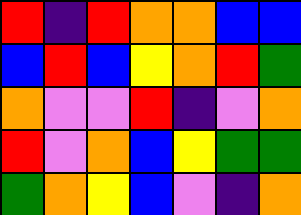[["red", "indigo", "red", "orange", "orange", "blue", "blue"], ["blue", "red", "blue", "yellow", "orange", "red", "green"], ["orange", "violet", "violet", "red", "indigo", "violet", "orange"], ["red", "violet", "orange", "blue", "yellow", "green", "green"], ["green", "orange", "yellow", "blue", "violet", "indigo", "orange"]]